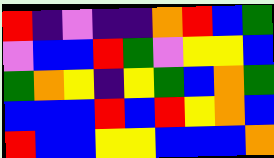[["red", "indigo", "violet", "indigo", "indigo", "orange", "red", "blue", "green"], ["violet", "blue", "blue", "red", "green", "violet", "yellow", "yellow", "blue"], ["green", "orange", "yellow", "indigo", "yellow", "green", "blue", "orange", "green"], ["blue", "blue", "blue", "red", "blue", "red", "yellow", "orange", "blue"], ["red", "blue", "blue", "yellow", "yellow", "blue", "blue", "blue", "orange"]]